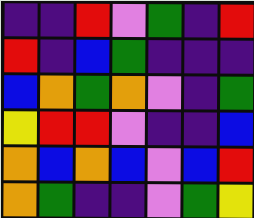[["indigo", "indigo", "red", "violet", "green", "indigo", "red"], ["red", "indigo", "blue", "green", "indigo", "indigo", "indigo"], ["blue", "orange", "green", "orange", "violet", "indigo", "green"], ["yellow", "red", "red", "violet", "indigo", "indigo", "blue"], ["orange", "blue", "orange", "blue", "violet", "blue", "red"], ["orange", "green", "indigo", "indigo", "violet", "green", "yellow"]]